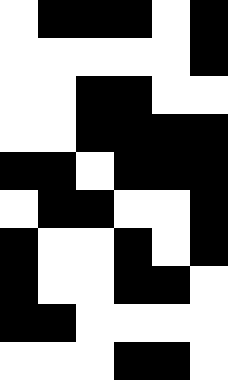[["white", "black", "black", "black", "white", "black"], ["white", "white", "white", "white", "white", "black"], ["white", "white", "black", "black", "white", "white"], ["white", "white", "black", "black", "black", "black"], ["black", "black", "white", "black", "black", "black"], ["white", "black", "black", "white", "white", "black"], ["black", "white", "white", "black", "white", "black"], ["black", "white", "white", "black", "black", "white"], ["black", "black", "white", "white", "white", "white"], ["white", "white", "white", "black", "black", "white"]]